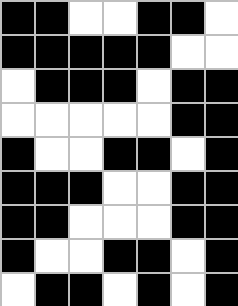[["black", "black", "white", "white", "black", "black", "white"], ["black", "black", "black", "black", "black", "white", "white"], ["white", "black", "black", "black", "white", "black", "black"], ["white", "white", "white", "white", "white", "black", "black"], ["black", "white", "white", "black", "black", "white", "black"], ["black", "black", "black", "white", "white", "black", "black"], ["black", "black", "white", "white", "white", "black", "black"], ["black", "white", "white", "black", "black", "white", "black"], ["white", "black", "black", "white", "black", "white", "black"]]